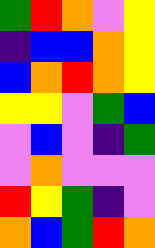[["green", "red", "orange", "violet", "yellow"], ["indigo", "blue", "blue", "orange", "yellow"], ["blue", "orange", "red", "orange", "yellow"], ["yellow", "yellow", "violet", "green", "blue"], ["violet", "blue", "violet", "indigo", "green"], ["violet", "orange", "violet", "violet", "violet"], ["red", "yellow", "green", "indigo", "violet"], ["orange", "blue", "green", "red", "orange"]]